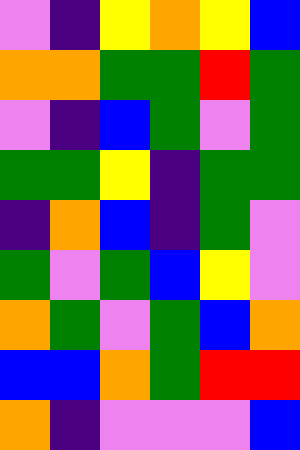[["violet", "indigo", "yellow", "orange", "yellow", "blue"], ["orange", "orange", "green", "green", "red", "green"], ["violet", "indigo", "blue", "green", "violet", "green"], ["green", "green", "yellow", "indigo", "green", "green"], ["indigo", "orange", "blue", "indigo", "green", "violet"], ["green", "violet", "green", "blue", "yellow", "violet"], ["orange", "green", "violet", "green", "blue", "orange"], ["blue", "blue", "orange", "green", "red", "red"], ["orange", "indigo", "violet", "violet", "violet", "blue"]]